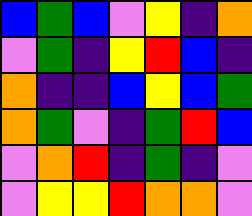[["blue", "green", "blue", "violet", "yellow", "indigo", "orange"], ["violet", "green", "indigo", "yellow", "red", "blue", "indigo"], ["orange", "indigo", "indigo", "blue", "yellow", "blue", "green"], ["orange", "green", "violet", "indigo", "green", "red", "blue"], ["violet", "orange", "red", "indigo", "green", "indigo", "violet"], ["violet", "yellow", "yellow", "red", "orange", "orange", "violet"]]